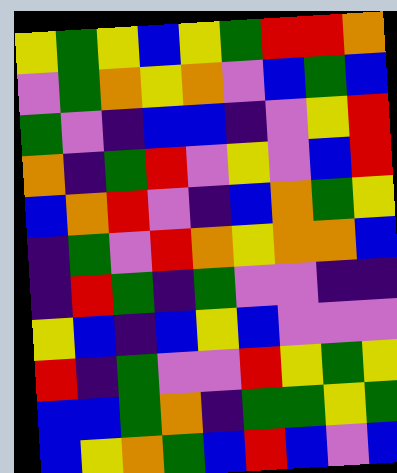[["yellow", "green", "yellow", "blue", "yellow", "green", "red", "red", "orange"], ["violet", "green", "orange", "yellow", "orange", "violet", "blue", "green", "blue"], ["green", "violet", "indigo", "blue", "blue", "indigo", "violet", "yellow", "red"], ["orange", "indigo", "green", "red", "violet", "yellow", "violet", "blue", "red"], ["blue", "orange", "red", "violet", "indigo", "blue", "orange", "green", "yellow"], ["indigo", "green", "violet", "red", "orange", "yellow", "orange", "orange", "blue"], ["indigo", "red", "green", "indigo", "green", "violet", "violet", "indigo", "indigo"], ["yellow", "blue", "indigo", "blue", "yellow", "blue", "violet", "violet", "violet"], ["red", "indigo", "green", "violet", "violet", "red", "yellow", "green", "yellow"], ["blue", "blue", "green", "orange", "indigo", "green", "green", "yellow", "green"], ["blue", "yellow", "orange", "green", "blue", "red", "blue", "violet", "blue"]]